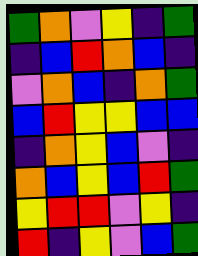[["green", "orange", "violet", "yellow", "indigo", "green"], ["indigo", "blue", "red", "orange", "blue", "indigo"], ["violet", "orange", "blue", "indigo", "orange", "green"], ["blue", "red", "yellow", "yellow", "blue", "blue"], ["indigo", "orange", "yellow", "blue", "violet", "indigo"], ["orange", "blue", "yellow", "blue", "red", "green"], ["yellow", "red", "red", "violet", "yellow", "indigo"], ["red", "indigo", "yellow", "violet", "blue", "green"]]